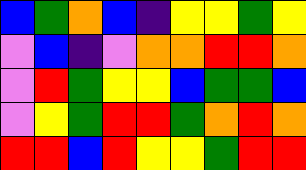[["blue", "green", "orange", "blue", "indigo", "yellow", "yellow", "green", "yellow"], ["violet", "blue", "indigo", "violet", "orange", "orange", "red", "red", "orange"], ["violet", "red", "green", "yellow", "yellow", "blue", "green", "green", "blue"], ["violet", "yellow", "green", "red", "red", "green", "orange", "red", "orange"], ["red", "red", "blue", "red", "yellow", "yellow", "green", "red", "red"]]